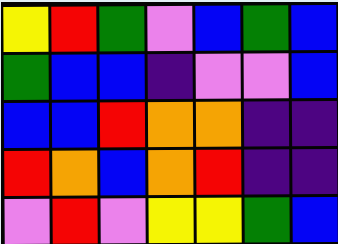[["yellow", "red", "green", "violet", "blue", "green", "blue"], ["green", "blue", "blue", "indigo", "violet", "violet", "blue"], ["blue", "blue", "red", "orange", "orange", "indigo", "indigo"], ["red", "orange", "blue", "orange", "red", "indigo", "indigo"], ["violet", "red", "violet", "yellow", "yellow", "green", "blue"]]